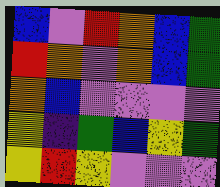[["blue", "violet", "red", "orange", "blue", "green"], ["red", "orange", "violet", "orange", "blue", "green"], ["orange", "blue", "violet", "violet", "violet", "violet"], ["yellow", "indigo", "green", "blue", "yellow", "green"], ["yellow", "red", "yellow", "violet", "violet", "violet"]]